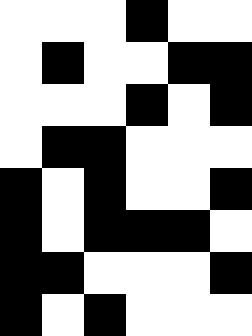[["white", "white", "white", "black", "white", "white"], ["white", "black", "white", "white", "black", "black"], ["white", "white", "white", "black", "white", "black"], ["white", "black", "black", "white", "white", "white"], ["black", "white", "black", "white", "white", "black"], ["black", "white", "black", "black", "black", "white"], ["black", "black", "white", "white", "white", "black"], ["black", "white", "black", "white", "white", "white"]]